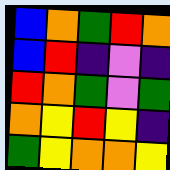[["blue", "orange", "green", "red", "orange"], ["blue", "red", "indigo", "violet", "indigo"], ["red", "orange", "green", "violet", "green"], ["orange", "yellow", "red", "yellow", "indigo"], ["green", "yellow", "orange", "orange", "yellow"]]